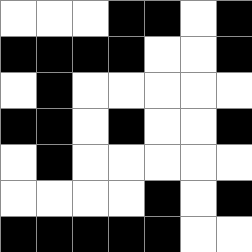[["white", "white", "white", "black", "black", "white", "black"], ["black", "black", "black", "black", "white", "white", "black"], ["white", "black", "white", "white", "white", "white", "white"], ["black", "black", "white", "black", "white", "white", "black"], ["white", "black", "white", "white", "white", "white", "white"], ["white", "white", "white", "white", "black", "white", "black"], ["black", "black", "black", "black", "black", "white", "white"]]